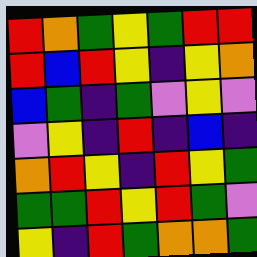[["red", "orange", "green", "yellow", "green", "red", "red"], ["red", "blue", "red", "yellow", "indigo", "yellow", "orange"], ["blue", "green", "indigo", "green", "violet", "yellow", "violet"], ["violet", "yellow", "indigo", "red", "indigo", "blue", "indigo"], ["orange", "red", "yellow", "indigo", "red", "yellow", "green"], ["green", "green", "red", "yellow", "red", "green", "violet"], ["yellow", "indigo", "red", "green", "orange", "orange", "green"]]